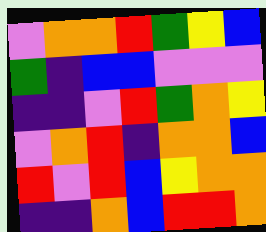[["violet", "orange", "orange", "red", "green", "yellow", "blue"], ["green", "indigo", "blue", "blue", "violet", "violet", "violet"], ["indigo", "indigo", "violet", "red", "green", "orange", "yellow"], ["violet", "orange", "red", "indigo", "orange", "orange", "blue"], ["red", "violet", "red", "blue", "yellow", "orange", "orange"], ["indigo", "indigo", "orange", "blue", "red", "red", "orange"]]